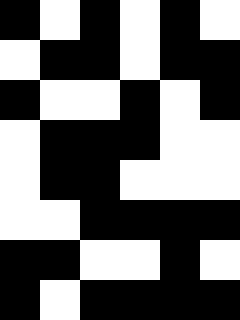[["black", "white", "black", "white", "black", "white"], ["white", "black", "black", "white", "black", "black"], ["black", "white", "white", "black", "white", "black"], ["white", "black", "black", "black", "white", "white"], ["white", "black", "black", "white", "white", "white"], ["white", "white", "black", "black", "black", "black"], ["black", "black", "white", "white", "black", "white"], ["black", "white", "black", "black", "black", "black"]]